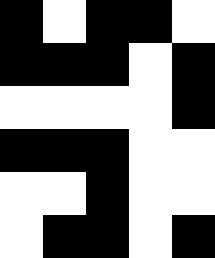[["black", "white", "black", "black", "white"], ["black", "black", "black", "white", "black"], ["white", "white", "white", "white", "black"], ["black", "black", "black", "white", "white"], ["white", "white", "black", "white", "white"], ["white", "black", "black", "white", "black"]]